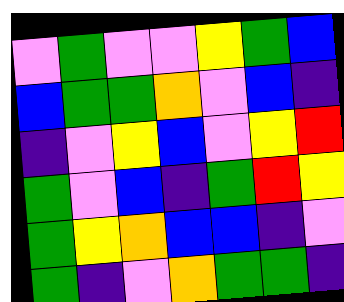[["violet", "green", "violet", "violet", "yellow", "green", "blue"], ["blue", "green", "green", "orange", "violet", "blue", "indigo"], ["indigo", "violet", "yellow", "blue", "violet", "yellow", "red"], ["green", "violet", "blue", "indigo", "green", "red", "yellow"], ["green", "yellow", "orange", "blue", "blue", "indigo", "violet"], ["green", "indigo", "violet", "orange", "green", "green", "indigo"]]